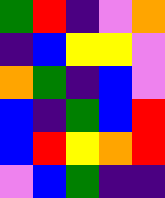[["green", "red", "indigo", "violet", "orange"], ["indigo", "blue", "yellow", "yellow", "violet"], ["orange", "green", "indigo", "blue", "violet"], ["blue", "indigo", "green", "blue", "red"], ["blue", "red", "yellow", "orange", "red"], ["violet", "blue", "green", "indigo", "indigo"]]